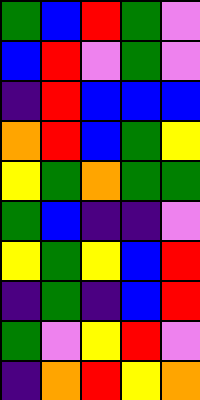[["green", "blue", "red", "green", "violet"], ["blue", "red", "violet", "green", "violet"], ["indigo", "red", "blue", "blue", "blue"], ["orange", "red", "blue", "green", "yellow"], ["yellow", "green", "orange", "green", "green"], ["green", "blue", "indigo", "indigo", "violet"], ["yellow", "green", "yellow", "blue", "red"], ["indigo", "green", "indigo", "blue", "red"], ["green", "violet", "yellow", "red", "violet"], ["indigo", "orange", "red", "yellow", "orange"]]